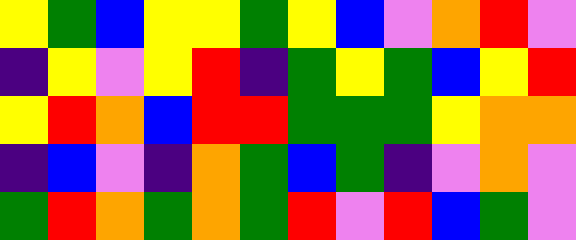[["yellow", "green", "blue", "yellow", "yellow", "green", "yellow", "blue", "violet", "orange", "red", "violet"], ["indigo", "yellow", "violet", "yellow", "red", "indigo", "green", "yellow", "green", "blue", "yellow", "red"], ["yellow", "red", "orange", "blue", "red", "red", "green", "green", "green", "yellow", "orange", "orange"], ["indigo", "blue", "violet", "indigo", "orange", "green", "blue", "green", "indigo", "violet", "orange", "violet"], ["green", "red", "orange", "green", "orange", "green", "red", "violet", "red", "blue", "green", "violet"]]